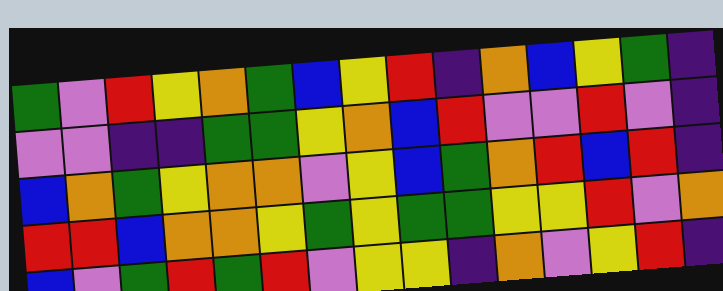[["green", "violet", "red", "yellow", "orange", "green", "blue", "yellow", "red", "indigo", "orange", "blue", "yellow", "green", "indigo"], ["violet", "violet", "indigo", "indigo", "green", "green", "yellow", "orange", "blue", "red", "violet", "violet", "red", "violet", "indigo"], ["blue", "orange", "green", "yellow", "orange", "orange", "violet", "yellow", "blue", "green", "orange", "red", "blue", "red", "indigo"], ["red", "red", "blue", "orange", "orange", "yellow", "green", "yellow", "green", "green", "yellow", "yellow", "red", "violet", "orange"], ["blue", "violet", "green", "red", "green", "red", "violet", "yellow", "yellow", "indigo", "orange", "violet", "yellow", "red", "indigo"]]